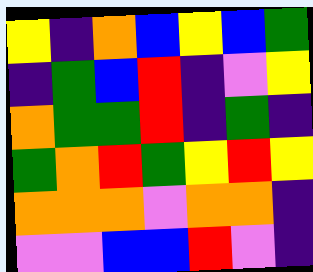[["yellow", "indigo", "orange", "blue", "yellow", "blue", "green"], ["indigo", "green", "blue", "red", "indigo", "violet", "yellow"], ["orange", "green", "green", "red", "indigo", "green", "indigo"], ["green", "orange", "red", "green", "yellow", "red", "yellow"], ["orange", "orange", "orange", "violet", "orange", "orange", "indigo"], ["violet", "violet", "blue", "blue", "red", "violet", "indigo"]]